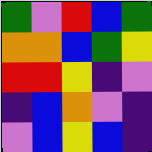[["green", "violet", "red", "blue", "green"], ["orange", "orange", "blue", "green", "yellow"], ["red", "red", "yellow", "indigo", "violet"], ["indigo", "blue", "orange", "violet", "indigo"], ["violet", "blue", "yellow", "blue", "indigo"]]